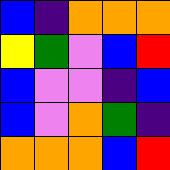[["blue", "indigo", "orange", "orange", "orange"], ["yellow", "green", "violet", "blue", "red"], ["blue", "violet", "violet", "indigo", "blue"], ["blue", "violet", "orange", "green", "indigo"], ["orange", "orange", "orange", "blue", "red"]]